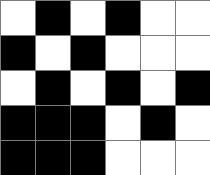[["white", "black", "white", "black", "white", "white"], ["black", "white", "black", "white", "white", "white"], ["white", "black", "white", "black", "white", "black"], ["black", "black", "black", "white", "black", "white"], ["black", "black", "black", "white", "white", "white"]]